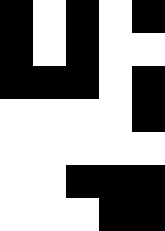[["black", "white", "black", "white", "black"], ["black", "white", "black", "white", "white"], ["black", "black", "black", "white", "black"], ["white", "white", "white", "white", "black"], ["white", "white", "white", "white", "white"], ["white", "white", "black", "black", "black"], ["white", "white", "white", "black", "black"]]